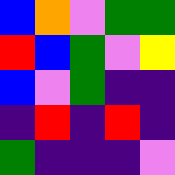[["blue", "orange", "violet", "green", "green"], ["red", "blue", "green", "violet", "yellow"], ["blue", "violet", "green", "indigo", "indigo"], ["indigo", "red", "indigo", "red", "indigo"], ["green", "indigo", "indigo", "indigo", "violet"]]